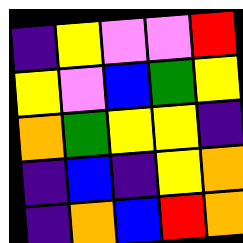[["indigo", "yellow", "violet", "violet", "red"], ["yellow", "violet", "blue", "green", "yellow"], ["orange", "green", "yellow", "yellow", "indigo"], ["indigo", "blue", "indigo", "yellow", "orange"], ["indigo", "orange", "blue", "red", "orange"]]